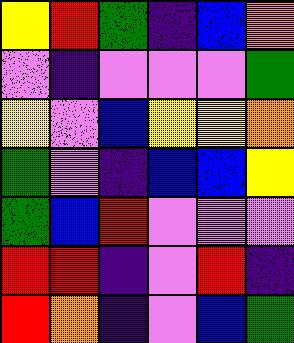[["yellow", "red", "green", "indigo", "blue", "orange"], ["violet", "indigo", "violet", "violet", "violet", "green"], ["yellow", "violet", "blue", "yellow", "yellow", "orange"], ["green", "violet", "indigo", "blue", "blue", "yellow"], ["green", "blue", "red", "violet", "violet", "violet"], ["red", "red", "indigo", "violet", "red", "indigo"], ["red", "orange", "indigo", "violet", "blue", "green"]]